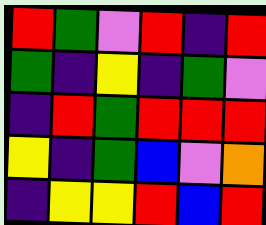[["red", "green", "violet", "red", "indigo", "red"], ["green", "indigo", "yellow", "indigo", "green", "violet"], ["indigo", "red", "green", "red", "red", "red"], ["yellow", "indigo", "green", "blue", "violet", "orange"], ["indigo", "yellow", "yellow", "red", "blue", "red"]]